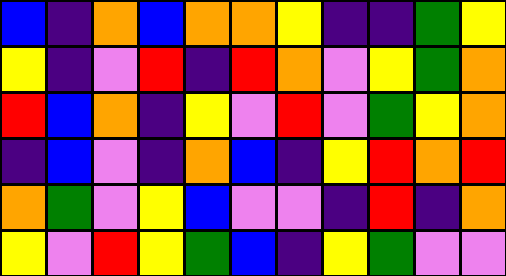[["blue", "indigo", "orange", "blue", "orange", "orange", "yellow", "indigo", "indigo", "green", "yellow"], ["yellow", "indigo", "violet", "red", "indigo", "red", "orange", "violet", "yellow", "green", "orange"], ["red", "blue", "orange", "indigo", "yellow", "violet", "red", "violet", "green", "yellow", "orange"], ["indigo", "blue", "violet", "indigo", "orange", "blue", "indigo", "yellow", "red", "orange", "red"], ["orange", "green", "violet", "yellow", "blue", "violet", "violet", "indigo", "red", "indigo", "orange"], ["yellow", "violet", "red", "yellow", "green", "blue", "indigo", "yellow", "green", "violet", "violet"]]